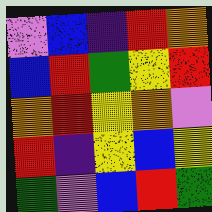[["violet", "blue", "indigo", "red", "orange"], ["blue", "red", "green", "yellow", "red"], ["orange", "red", "yellow", "orange", "violet"], ["red", "indigo", "yellow", "blue", "yellow"], ["green", "violet", "blue", "red", "green"]]